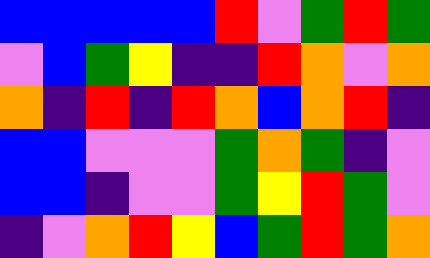[["blue", "blue", "blue", "blue", "blue", "red", "violet", "green", "red", "green"], ["violet", "blue", "green", "yellow", "indigo", "indigo", "red", "orange", "violet", "orange"], ["orange", "indigo", "red", "indigo", "red", "orange", "blue", "orange", "red", "indigo"], ["blue", "blue", "violet", "violet", "violet", "green", "orange", "green", "indigo", "violet"], ["blue", "blue", "indigo", "violet", "violet", "green", "yellow", "red", "green", "violet"], ["indigo", "violet", "orange", "red", "yellow", "blue", "green", "red", "green", "orange"]]